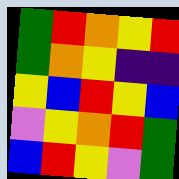[["green", "red", "orange", "yellow", "red"], ["green", "orange", "yellow", "indigo", "indigo"], ["yellow", "blue", "red", "yellow", "blue"], ["violet", "yellow", "orange", "red", "green"], ["blue", "red", "yellow", "violet", "green"]]